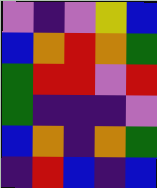[["violet", "indigo", "violet", "yellow", "blue"], ["blue", "orange", "red", "orange", "green"], ["green", "red", "red", "violet", "red"], ["green", "indigo", "indigo", "indigo", "violet"], ["blue", "orange", "indigo", "orange", "green"], ["indigo", "red", "blue", "indigo", "blue"]]